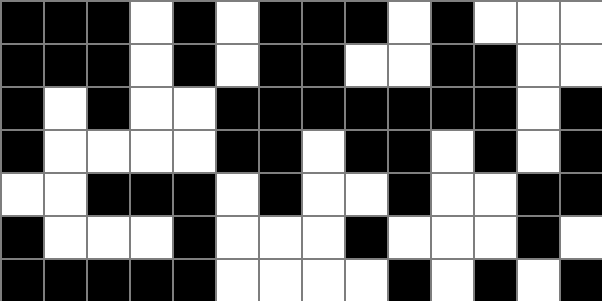[["black", "black", "black", "white", "black", "white", "black", "black", "black", "white", "black", "white", "white", "white"], ["black", "black", "black", "white", "black", "white", "black", "black", "white", "white", "black", "black", "white", "white"], ["black", "white", "black", "white", "white", "black", "black", "black", "black", "black", "black", "black", "white", "black"], ["black", "white", "white", "white", "white", "black", "black", "white", "black", "black", "white", "black", "white", "black"], ["white", "white", "black", "black", "black", "white", "black", "white", "white", "black", "white", "white", "black", "black"], ["black", "white", "white", "white", "black", "white", "white", "white", "black", "white", "white", "white", "black", "white"], ["black", "black", "black", "black", "black", "white", "white", "white", "white", "black", "white", "black", "white", "black"]]